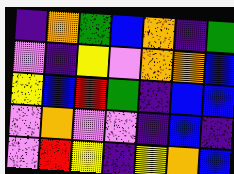[["indigo", "orange", "green", "blue", "orange", "indigo", "green"], ["violet", "indigo", "yellow", "violet", "orange", "orange", "blue"], ["yellow", "blue", "red", "green", "indigo", "blue", "blue"], ["violet", "orange", "violet", "violet", "indigo", "blue", "indigo"], ["violet", "red", "yellow", "indigo", "yellow", "orange", "blue"]]